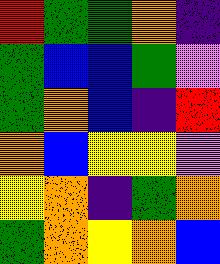[["red", "green", "green", "orange", "indigo"], ["green", "blue", "blue", "green", "violet"], ["green", "orange", "blue", "indigo", "red"], ["orange", "blue", "yellow", "yellow", "violet"], ["yellow", "orange", "indigo", "green", "orange"], ["green", "orange", "yellow", "orange", "blue"]]